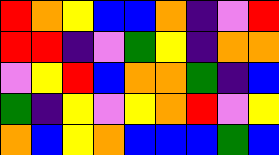[["red", "orange", "yellow", "blue", "blue", "orange", "indigo", "violet", "red"], ["red", "red", "indigo", "violet", "green", "yellow", "indigo", "orange", "orange"], ["violet", "yellow", "red", "blue", "orange", "orange", "green", "indigo", "blue"], ["green", "indigo", "yellow", "violet", "yellow", "orange", "red", "violet", "yellow"], ["orange", "blue", "yellow", "orange", "blue", "blue", "blue", "green", "blue"]]